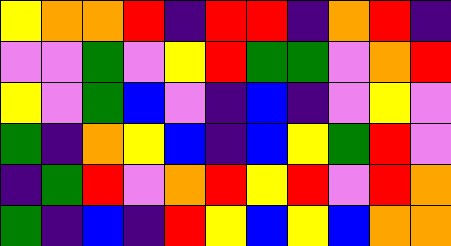[["yellow", "orange", "orange", "red", "indigo", "red", "red", "indigo", "orange", "red", "indigo"], ["violet", "violet", "green", "violet", "yellow", "red", "green", "green", "violet", "orange", "red"], ["yellow", "violet", "green", "blue", "violet", "indigo", "blue", "indigo", "violet", "yellow", "violet"], ["green", "indigo", "orange", "yellow", "blue", "indigo", "blue", "yellow", "green", "red", "violet"], ["indigo", "green", "red", "violet", "orange", "red", "yellow", "red", "violet", "red", "orange"], ["green", "indigo", "blue", "indigo", "red", "yellow", "blue", "yellow", "blue", "orange", "orange"]]